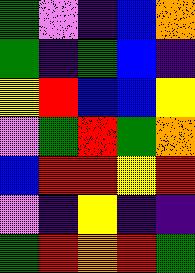[["green", "violet", "indigo", "blue", "orange"], ["green", "indigo", "green", "blue", "indigo"], ["yellow", "red", "blue", "blue", "yellow"], ["violet", "green", "red", "green", "orange"], ["blue", "red", "red", "yellow", "red"], ["violet", "indigo", "yellow", "indigo", "indigo"], ["green", "red", "orange", "red", "green"]]